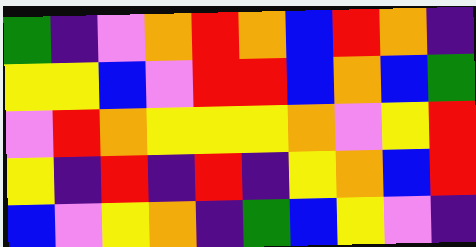[["green", "indigo", "violet", "orange", "red", "orange", "blue", "red", "orange", "indigo"], ["yellow", "yellow", "blue", "violet", "red", "red", "blue", "orange", "blue", "green"], ["violet", "red", "orange", "yellow", "yellow", "yellow", "orange", "violet", "yellow", "red"], ["yellow", "indigo", "red", "indigo", "red", "indigo", "yellow", "orange", "blue", "red"], ["blue", "violet", "yellow", "orange", "indigo", "green", "blue", "yellow", "violet", "indigo"]]